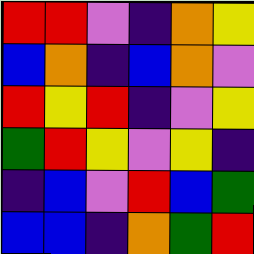[["red", "red", "violet", "indigo", "orange", "yellow"], ["blue", "orange", "indigo", "blue", "orange", "violet"], ["red", "yellow", "red", "indigo", "violet", "yellow"], ["green", "red", "yellow", "violet", "yellow", "indigo"], ["indigo", "blue", "violet", "red", "blue", "green"], ["blue", "blue", "indigo", "orange", "green", "red"]]